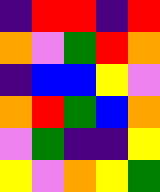[["indigo", "red", "red", "indigo", "red"], ["orange", "violet", "green", "red", "orange"], ["indigo", "blue", "blue", "yellow", "violet"], ["orange", "red", "green", "blue", "orange"], ["violet", "green", "indigo", "indigo", "yellow"], ["yellow", "violet", "orange", "yellow", "green"]]